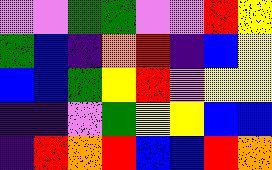[["violet", "violet", "green", "green", "violet", "violet", "red", "yellow"], ["green", "blue", "indigo", "orange", "red", "indigo", "blue", "yellow"], ["blue", "blue", "green", "yellow", "red", "violet", "yellow", "yellow"], ["indigo", "indigo", "violet", "green", "yellow", "yellow", "blue", "blue"], ["indigo", "red", "orange", "red", "blue", "blue", "red", "orange"]]